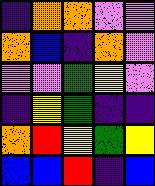[["indigo", "orange", "orange", "violet", "violet"], ["orange", "blue", "indigo", "orange", "violet"], ["violet", "violet", "green", "yellow", "violet"], ["indigo", "yellow", "green", "indigo", "indigo"], ["orange", "red", "yellow", "green", "yellow"], ["blue", "blue", "red", "indigo", "blue"]]